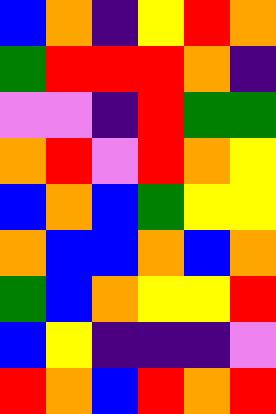[["blue", "orange", "indigo", "yellow", "red", "orange"], ["green", "red", "red", "red", "orange", "indigo"], ["violet", "violet", "indigo", "red", "green", "green"], ["orange", "red", "violet", "red", "orange", "yellow"], ["blue", "orange", "blue", "green", "yellow", "yellow"], ["orange", "blue", "blue", "orange", "blue", "orange"], ["green", "blue", "orange", "yellow", "yellow", "red"], ["blue", "yellow", "indigo", "indigo", "indigo", "violet"], ["red", "orange", "blue", "red", "orange", "red"]]